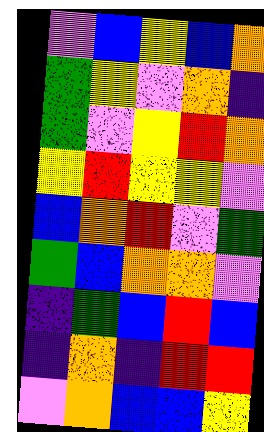[["violet", "blue", "yellow", "blue", "orange"], ["green", "yellow", "violet", "orange", "indigo"], ["green", "violet", "yellow", "red", "orange"], ["yellow", "red", "yellow", "yellow", "violet"], ["blue", "orange", "red", "violet", "green"], ["green", "blue", "orange", "orange", "violet"], ["indigo", "green", "blue", "red", "blue"], ["indigo", "orange", "indigo", "red", "red"], ["violet", "orange", "blue", "blue", "yellow"]]